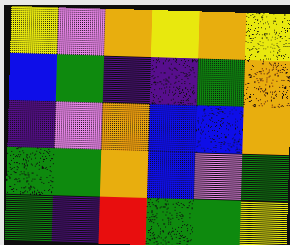[["yellow", "violet", "orange", "yellow", "orange", "yellow"], ["blue", "green", "indigo", "indigo", "green", "orange"], ["indigo", "violet", "orange", "blue", "blue", "orange"], ["green", "green", "orange", "blue", "violet", "green"], ["green", "indigo", "red", "green", "green", "yellow"]]